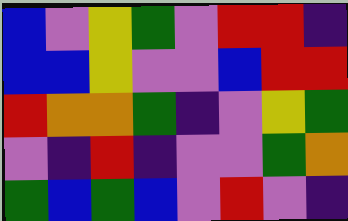[["blue", "violet", "yellow", "green", "violet", "red", "red", "indigo"], ["blue", "blue", "yellow", "violet", "violet", "blue", "red", "red"], ["red", "orange", "orange", "green", "indigo", "violet", "yellow", "green"], ["violet", "indigo", "red", "indigo", "violet", "violet", "green", "orange"], ["green", "blue", "green", "blue", "violet", "red", "violet", "indigo"]]